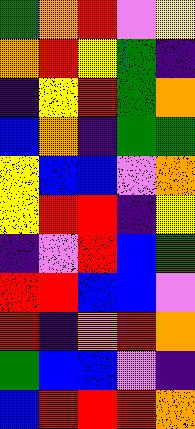[["green", "orange", "red", "violet", "yellow"], ["orange", "red", "yellow", "green", "indigo"], ["indigo", "yellow", "red", "green", "orange"], ["blue", "orange", "indigo", "green", "green"], ["yellow", "blue", "blue", "violet", "orange"], ["yellow", "red", "red", "indigo", "yellow"], ["indigo", "violet", "red", "blue", "green"], ["red", "red", "blue", "blue", "violet"], ["red", "indigo", "orange", "red", "orange"], ["green", "blue", "blue", "violet", "indigo"], ["blue", "red", "red", "red", "orange"]]